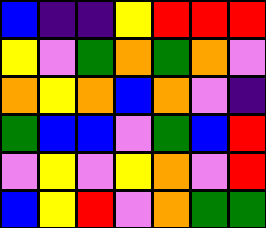[["blue", "indigo", "indigo", "yellow", "red", "red", "red"], ["yellow", "violet", "green", "orange", "green", "orange", "violet"], ["orange", "yellow", "orange", "blue", "orange", "violet", "indigo"], ["green", "blue", "blue", "violet", "green", "blue", "red"], ["violet", "yellow", "violet", "yellow", "orange", "violet", "red"], ["blue", "yellow", "red", "violet", "orange", "green", "green"]]